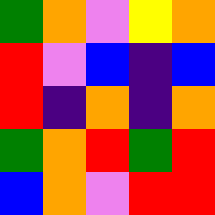[["green", "orange", "violet", "yellow", "orange"], ["red", "violet", "blue", "indigo", "blue"], ["red", "indigo", "orange", "indigo", "orange"], ["green", "orange", "red", "green", "red"], ["blue", "orange", "violet", "red", "red"]]